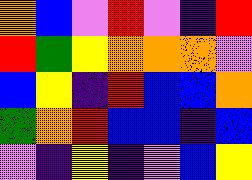[["orange", "blue", "violet", "red", "violet", "indigo", "red"], ["red", "green", "yellow", "orange", "orange", "orange", "violet"], ["blue", "yellow", "indigo", "red", "blue", "blue", "orange"], ["green", "orange", "red", "blue", "blue", "indigo", "blue"], ["violet", "indigo", "yellow", "indigo", "violet", "blue", "yellow"]]